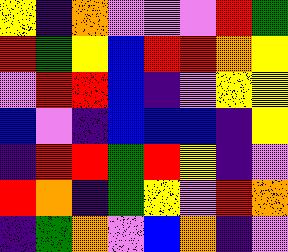[["yellow", "indigo", "orange", "violet", "violet", "violet", "red", "green"], ["red", "green", "yellow", "blue", "red", "red", "orange", "yellow"], ["violet", "red", "red", "blue", "indigo", "violet", "yellow", "yellow"], ["blue", "violet", "indigo", "blue", "blue", "blue", "indigo", "yellow"], ["indigo", "red", "red", "green", "red", "yellow", "indigo", "violet"], ["red", "orange", "indigo", "green", "yellow", "violet", "red", "orange"], ["indigo", "green", "orange", "violet", "blue", "orange", "indigo", "violet"]]